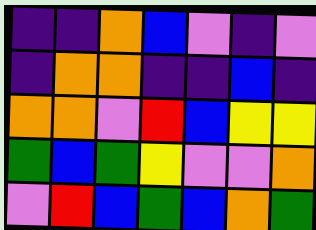[["indigo", "indigo", "orange", "blue", "violet", "indigo", "violet"], ["indigo", "orange", "orange", "indigo", "indigo", "blue", "indigo"], ["orange", "orange", "violet", "red", "blue", "yellow", "yellow"], ["green", "blue", "green", "yellow", "violet", "violet", "orange"], ["violet", "red", "blue", "green", "blue", "orange", "green"]]